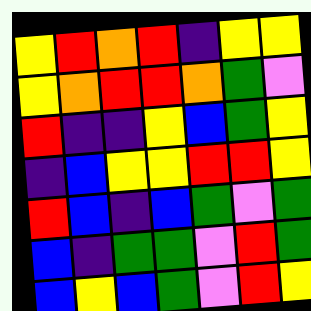[["yellow", "red", "orange", "red", "indigo", "yellow", "yellow"], ["yellow", "orange", "red", "red", "orange", "green", "violet"], ["red", "indigo", "indigo", "yellow", "blue", "green", "yellow"], ["indigo", "blue", "yellow", "yellow", "red", "red", "yellow"], ["red", "blue", "indigo", "blue", "green", "violet", "green"], ["blue", "indigo", "green", "green", "violet", "red", "green"], ["blue", "yellow", "blue", "green", "violet", "red", "yellow"]]